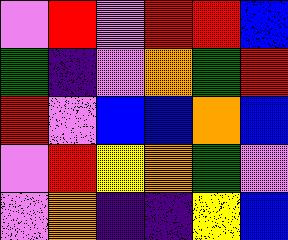[["violet", "red", "violet", "red", "red", "blue"], ["green", "indigo", "violet", "orange", "green", "red"], ["red", "violet", "blue", "blue", "orange", "blue"], ["violet", "red", "yellow", "orange", "green", "violet"], ["violet", "orange", "indigo", "indigo", "yellow", "blue"]]